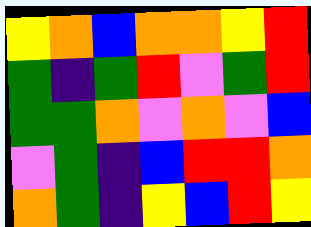[["yellow", "orange", "blue", "orange", "orange", "yellow", "red"], ["green", "indigo", "green", "red", "violet", "green", "red"], ["green", "green", "orange", "violet", "orange", "violet", "blue"], ["violet", "green", "indigo", "blue", "red", "red", "orange"], ["orange", "green", "indigo", "yellow", "blue", "red", "yellow"]]